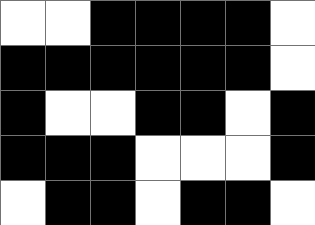[["white", "white", "black", "black", "black", "black", "white"], ["black", "black", "black", "black", "black", "black", "white"], ["black", "white", "white", "black", "black", "white", "black"], ["black", "black", "black", "white", "white", "white", "black"], ["white", "black", "black", "white", "black", "black", "white"]]